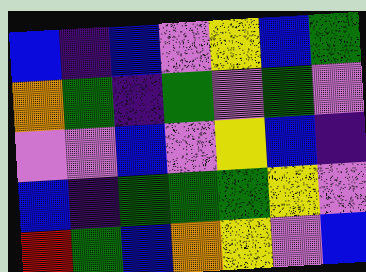[["blue", "indigo", "blue", "violet", "yellow", "blue", "green"], ["orange", "green", "indigo", "green", "violet", "green", "violet"], ["violet", "violet", "blue", "violet", "yellow", "blue", "indigo"], ["blue", "indigo", "green", "green", "green", "yellow", "violet"], ["red", "green", "blue", "orange", "yellow", "violet", "blue"]]